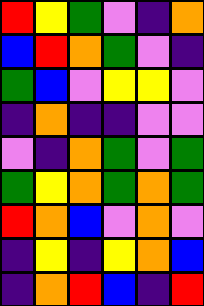[["red", "yellow", "green", "violet", "indigo", "orange"], ["blue", "red", "orange", "green", "violet", "indigo"], ["green", "blue", "violet", "yellow", "yellow", "violet"], ["indigo", "orange", "indigo", "indigo", "violet", "violet"], ["violet", "indigo", "orange", "green", "violet", "green"], ["green", "yellow", "orange", "green", "orange", "green"], ["red", "orange", "blue", "violet", "orange", "violet"], ["indigo", "yellow", "indigo", "yellow", "orange", "blue"], ["indigo", "orange", "red", "blue", "indigo", "red"]]